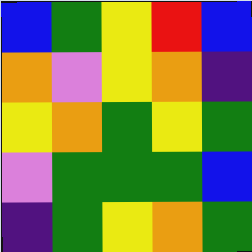[["blue", "green", "yellow", "red", "blue"], ["orange", "violet", "yellow", "orange", "indigo"], ["yellow", "orange", "green", "yellow", "green"], ["violet", "green", "green", "green", "blue"], ["indigo", "green", "yellow", "orange", "green"]]